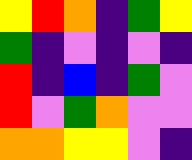[["yellow", "red", "orange", "indigo", "green", "yellow"], ["green", "indigo", "violet", "indigo", "violet", "indigo"], ["red", "indigo", "blue", "indigo", "green", "violet"], ["red", "violet", "green", "orange", "violet", "violet"], ["orange", "orange", "yellow", "yellow", "violet", "indigo"]]